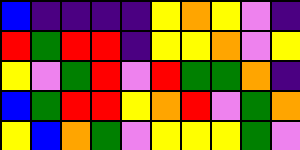[["blue", "indigo", "indigo", "indigo", "indigo", "yellow", "orange", "yellow", "violet", "indigo"], ["red", "green", "red", "red", "indigo", "yellow", "yellow", "orange", "violet", "yellow"], ["yellow", "violet", "green", "red", "violet", "red", "green", "green", "orange", "indigo"], ["blue", "green", "red", "red", "yellow", "orange", "red", "violet", "green", "orange"], ["yellow", "blue", "orange", "green", "violet", "yellow", "yellow", "yellow", "green", "violet"]]